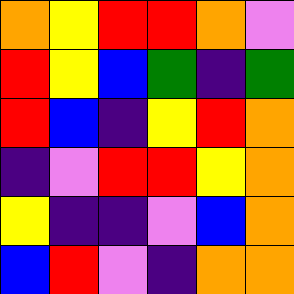[["orange", "yellow", "red", "red", "orange", "violet"], ["red", "yellow", "blue", "green", "indigo", "green"], ["red", "blue", "indigo", "yellow", "red", "orange"], ["indigo", "violet", "red", "red", "yellow", "orange"], ["yellow", "indigo", "indigo", "violet", "blue", "orange"], ["blue", "red", "violet", "indigo", "orange", "orange"]]